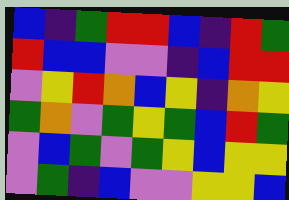[["blue", "indigo", "green", "red", "red", "blue", "indigo", "red", "green"], ["red", "blue", "blue", "violet", "violet", "indigo", "blue", "red", "red"], ["violet", "yellow", "red", "orange", "blue", "yellow", "indigo", "orange", "yellow"], ["green", "orange", "violet", "green", "yellow", "green", "blue", "red", "green"], ["violet", "blue", "green", "violet", "green", "yellow", "blue", "yellow", "yellow"], ["violet", "green", "indigo", "blue", "violet", "violet", "yellow", "yellow", "blue"]]